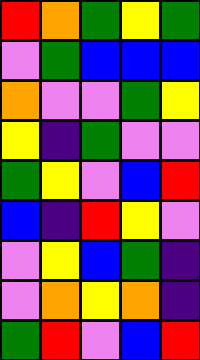[["red", "orange", "green", "yellow", "green"], ["violet", "green", "blue", "blue", "blue"], ["orange", "violet", "violet", "green", "yellow"], ["yellow", "indigo", "green", "violet", "violet"], ["green", "yellow", "violet", "blue", "red"], ["blue", "indigo", "red", "yellow", "violet"], ["violet", "yellow", "blue", "green", "indigo"], ["violet", "orange", "yellow", "orange", "indigo"], ["green", "red", "violet", "blue", "red"]]